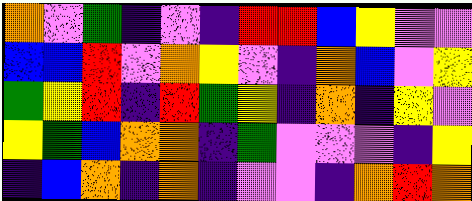[["orange", "violet", "green", "indigo", "violet", "indigo", "red", "red", "blue", "yellow", "violet", "violet"], ["blue", "blue", "red", "violet", "orange", "yellow", "violet", "indigo", "orange", "blue", "violet", "yellow"], ["green", "yellow", "red", "indigo", "red", "green", "yellow", "indigo", "orange", "indigo", "yellow", "violet"], ["yellow", "green", "blue", "orange", "orange", "indigo", "green", "violet", "violet", "violet", "indigo", "yellow"], ["indigo", "blue", "orange", "indigo", "orange", "indigo", "violet", "violet", "indigo", "orange", "red", "orange"]]